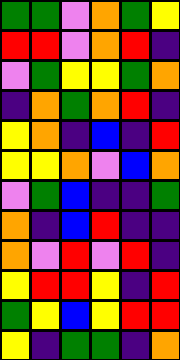[["green", "green", "violet", "orange", "green", "yellow"], ["red", "red", "violet", "orange", "red", "indigo"], ["violet", "green", "yellow", "yellow", "green", "orange"], ["indigo", "orange", "green", "orange", "red", "indigo"], ["yellow", "orange", "indigo", "blue", "indigo", "red"], ["yellow", "yellow", "orange", "violet", "blue", "orange"], ["violet", "green", "blue", "indigo", "indigo", "green"], ["orange", "indigo", "blue", "red", "indigo", "indigo"], ["orange", "violet", "red", "violet", "red", "indigo"], ["yellow", "red", "red", "yellow", "indigo", "red"], ["green", "yellow", "blue", "yellow", "red", "red"], ["yellow", "indigo", "green", "green", "indigo", "orange"]]